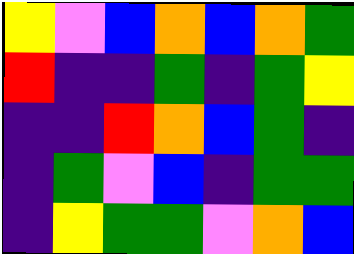[["yellow", "violet", "blue", "orange", "blue", "orange", "green"], ["red", "indigo", "indigo", "green", "indigo", "green", "yellow"], ["indigo", "indigo", "red", "orange", "blue", "green", "indigo"], ["indigo", "green", "violet", "blue", "indigo", "green", "green"], ["indigo", "yellow", "green", "green", "violet", "orange", "blue"]]